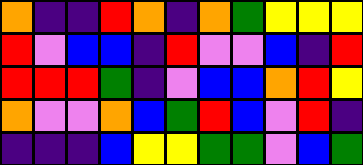[["orange", "indigo", "indigo", "red", "orange", "indigo", "orange", "green", "yellow", "yellow", "yellow"], ["red", "violet", "blue", "blue", "indigo", "red", "violet", "violet", "blue", "indigo", "red"], ["red", "red", "red", "green", "indigo", "violet", "blue", "blue", "orange", "red", "yellow"], ["orange", "violet", "violet", "orange", "blue", "green", "red", "blue", "violet", "red", "indigo"], ["indigo", "indigo", "indigo", "blue", "yellow", "yellow", "green", "green", "violet", "blue", "green"]]